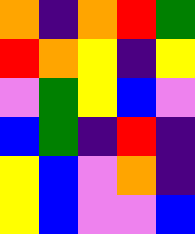[["orange", "indigo", "orange", "red", "green"], ["red", "orange", "yellow", "indigo", "yellow"], ["violet", "green", "yellow", "blue", "violet"], ["blue", "green", "indigo", "red", "indigo"], ["yellow", "blue", "violet", "orange", "indigo"], ["yellow", "blue", "violet", "violet", "blue"]]